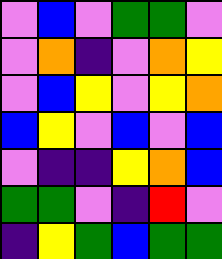[["violet", "blue", "violet", "green", "green", "violet"], ["violet", "orange", "indigo", "violet", "orange", "yellow"], ["violet", "blue", "yellow", "violet", "yellow", "orange"], ["blue", "yellow", "violet", "blue", "violet", "blue"], ["violet", "indigo", "indigo", "yellow", "orange", "blue"], ["green", "green", "violet", "indigo", "red", "violet"], ["indigo", "yellow", "green", "blue", "green", "green"]]